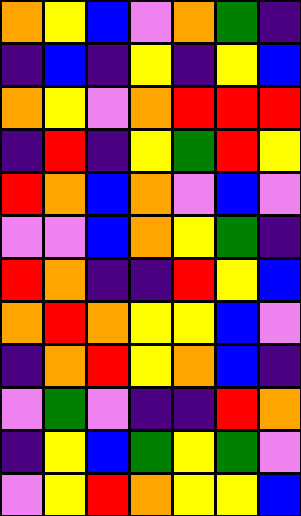[["orange", "yellow", "blue", "violet", "orange", "green", "indigo"], ["indigo", "blue", "indigo", "yellow", "indigo", "yellow", "blue"], ["orange", "yellow", "violet", "orange", "red", "red", "red"], ["indigo", "red", "indigo", "yellow", "green", "red", "yellow"], ["red", "orange", "blue", "orange", "violet", "blue", "violet"], ["violet", "violet", "blue", "orange", "yellow", "green", "indigo"], ["red", "orange", "indigo", "indigo", "red", "yellow", "blue"], ["orange", "red", "orange", "yellow", "yellow", "blue", "violet"], ["indigo", "orange", "red", "yellow", "orange", "blue", "indigo"], ["violet", "green", "violet", "indigo", "indigo", "red", "orange"], ["indigo", "yellow", "blue", "green", "yellow", "green", "violet"], ["violet", "yellow", "red", "orange", "yellow", "yellow", "blue"]]